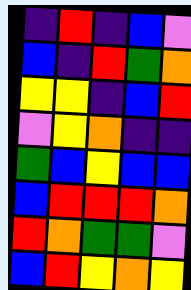[["indigo", "red", "indigo", "blue", "violet"], ["blue", "indigo", "red", "green", "orange"], ["yellow", "yellow", "indigo", "blue", "red"], ["violet", "yellow", "orange", "indigo", "indigo"], ["green", "blue", "yellow", "blue", "blue"], ["blue", "red", "red", "red", "orange"], ["red", "orange", "green", "green", "violet"], ["blue", "red", "yellow", "orange", "yellow"]]